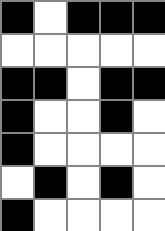[["black", "white", "black", "black", "black"], ["white", "white", "white", "white", "white"], ["black", "black", "white", "black", "black"], ["black", "white", "white", "black", "white"], ["black", "white", "white", "white", "white"], ["white", "black", "white", "black", "white"], ["black", "white", "white", "white", "white"]]